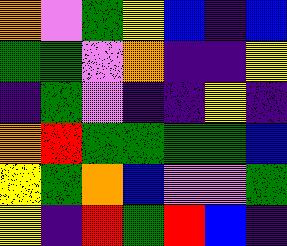[["orange", "violet", "green", "yellow", "blue", "indigo", "blue"], ["green", "green", "violet", "orange", "indigo", "indigo", "yellow"], ["indigo", "green", "violet", "indigo", "indigo", "yellow", "indigo"], ["orange", "red", "green", "green", "green", "green", "blue"], ["yellow", "green", "orange", "blue", "violet", "violet", "green"], ["yellow", "indigo", "red", "green", "red", "blue", "indigo"]]